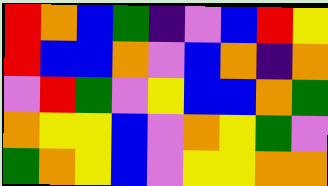[["red", "orange", "blue", "green", "indigo", "violet", "blue", "red", "yellow"], ["red", "blue", "blue", "orange", "violet", "blue", "orange", "indigo", "orange"], ["violet", "red", "green", "violet", "yellow", "blue", "blue", "orange", "green"], ["orange", "yellow", "yellow", "blue", "violet", "orange", "yellow", "green", "violet"], ["green", "orange", "yellow", "blue", "violet", "yellow", "yellow", "orange", "orange"]]